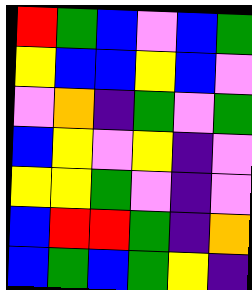[["red", "green", "blue", "violet", "blue", "green"], ["yellow", "blue", "blue", "yellow", "blue", "violet"], ["violet", "orange", "indigo", "green", "violet", "green"], ["blue", "yellow", "violet", "yellow", "indigo", "violet"], ["yellow", "yellow", "green", "violet", "indigo", "violet"], ["blue", "red", "red", "green", "indigo", "orange"], ["blue", "green", "blue", "green", "yellow", "indigo"]]